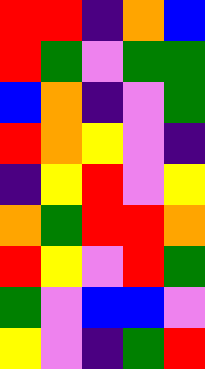[["red", "red", "indigo", "orange", "blue"], ["red", "green", "violet", "green", "green"], ["blue", "orange", "indigo", "violet", "green"], ["red", "orange", "yellow", "violet", "indigo"], ["indigo", "yellow", "red", "violet", "yellow"], ["orange", "green", "red", "red", "orange"], ["red", "yellow", "violet", "red", "green"], ["green", "violet", "blue", "blue", "violet"], ["yellow", "violet", "indigo", "green", "red"]]